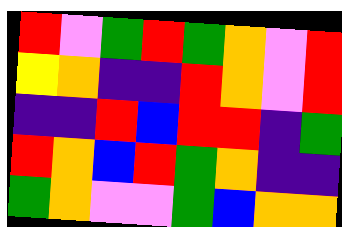[["red", "violet", "green", "red", "green", "orange", "violet", "red"], ["yellow", "orange", "indigo", "indigo", "red", "orange", "violet", "red"], ["indigo", "indigo", "red", "blue", "red", "red", "indigo", "green"], ["red", "orange", "blue", "red", "green", "orange", "indigo", "indigo"], ["green", "orange", "violet", "violet", "green", "blue", "orange", "orange"]]